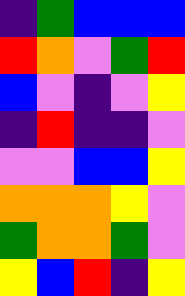[["indigo", "green", "blue", "blue", "blue"], ["red", "orange", "violet", "green", "red"], ["blue", "violet", "indigo", "violet", "yellow"], ["indigo", "red", "indigo", "indigo", "violet"], ["violet", "violet", "blue", "blue", "yellow"], ["orange", "orange", "orange", "yellow", "violet"], ["green", "orange", "orange", "green", "violet"], ["yellow", "blue", "red", "indigo", "yellow"]]